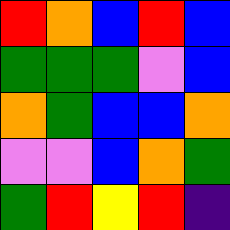[["red", "orange", "blue", "red", "blue"], ["green", "green", "green", "violet", "blue"], ["orange", "green", "blue", "blue", "orange"], ["violet", "violet", "blue", "orange", "green"], ["green", "red", "yellow", "red", "indigo"]]